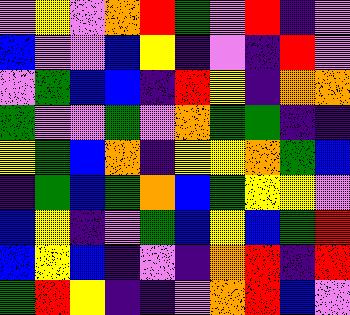[["violet", "yellow", "violet", "orange", "red", "green", "violet", "red", "indigo", "violet"], ["blue", "violet", "violet", "blue", "yellow", "indigo", "violet", "indigo", "red", "violet"], ["violet", "green", "blue", "blue", "indigo", "red", "yellow", "indigo", "orange", "orange"], ["green", "violet", "violet", "green", "violet", "orange", "green", "green", "indigo", "indigo"], ["yellow", "green", "blue", "orange", "indigo", "yellow", "yellow", "orange", "green", "blue"], ["indigo", "green", "blue", "green", "orange", "blue", "green", "yellow", "yellow", "violet"], ["blue", "yellow", "indigo", "violet", "green", "blue", "yellow", "blue", "green", "red"], ["blue", "yellow", "blue", "indigo", "violet", "indigo", "orange", "red", "indigo", "red"], ["green", "red", "yellow", "indigo", "indigo", "violet", "orange", "red", "blue", "violet"]]